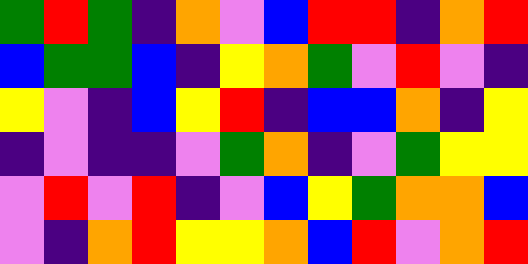[["green", "red", "green", "indigo", "orange", "violet", "blue", "red", "red", "indigo", "orange", "red"], ["blue", "green", "green", "blue", "indigo", "yellow", "orange", "green", "violet", "red", "violet", "indigo"], ["yellow", "violet", "indigo", "blue", "yellow", "red", "indigo", "blue", "blue", "orange", "indigo", "yellow"], ["indigo", "violet", "indigo", "indigo", "violet", "green", "orange", "indigo", "violet", "green", "yellow", "yellow"], ["violet", "red", "violet", "red", "indigo", "violet", "blue", "yellow", "green", "orange", "orange", "blue"], ["violet", "indigo", "orange", "red", "yellow", "yellow", "orange", "blue", "red", "violet", "orange", "red"]]